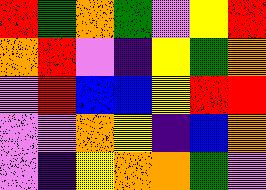[["red", "green", "orange", "green", "violet", "yellow", "red"], ["orange", "red", "violet", "indigo", "yellow", "green", "orange"], ["violet", "red", "blue", "blue", "yellow", "red", "red"], ["violet", "violet", "orange", "yellow", "indigo", "blue", "orange"], ["violet", "indigo", "yellow", "orange", "orange", "green", "violet"]]